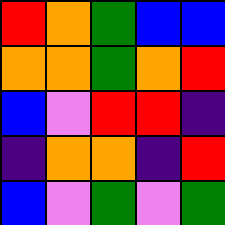[["red", "orange", "green", "blue", "blue"], ["orange", "orange", "green", "orange", "red"], ["blue", "violet", "red", "red", "indigo"], ["indigo", "orange", "orange", "indigo", "red"], ["blue", "violet", "green", "violet", "green"]]